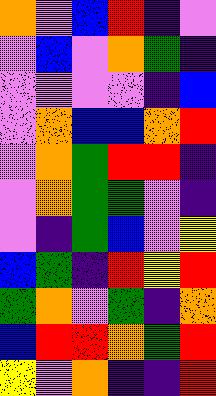[["orange", "violet", "blue", "red", "indigo", "violet"], ["violet", "blue", "violet", "orange", "green", "indigo"], ["violet", "violet", "violet", "violet", "indigo", "blue"], ["violet", "orange", "blue", "blue", "orange", "red"], ["violet", "orange", "green", "red", "red", "indigo"], ["violet", "orange", "green", "green", "violet", "indigo"], ["violet", "indigo", "green", "blue", "violet", "yellow"], ["blue", "green", "indigo", "red", "yellow", "red"], ["green", "orange", "violet", "green", "indigo", "orange"], ["blue", "red", "red", "orange", "green", "red"], ["yellow", "violet", "orange", "indigo", "indigo", "red"]]